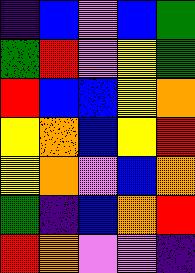[["indigo", "blue", "violet", "blue", "green"], ["green", "red", "violet", "yellow", "green"], ["red", "blue", "blue", "yellow", "orange"], ["yellow", "orange", "blue", "yellow", "red"], ["yellow", "orange", "violet", "blue", "orange"], ["green", "indigo", "blue", "orange", "red"], ["red", "orange", "violet", "violet", "indigo"]]